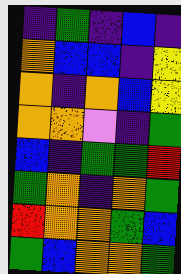[["indigo", "green", "indigo", "blue", "indigo"], ["orange", "blue", "blue", "indigo", "yellow"], ["orange", "indigo", "orange", "blue", "yellow"], ["orange", "orange", "violet", "indigo", "green"], ["blue", "indigo", "green", "green", "red"], ["green", "orange", "indigo", "orange", "green"], ["red", "orange", "orange", "green", "blue"], ["green", "blue", "orange", "orange", "green"]]